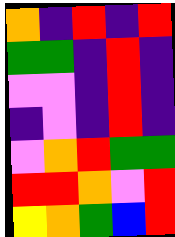[["orange", "indigo", "red", "indigo", "red"], ["green", "green", "indigo", "red", "indigo"], ["violet", "violet", "indigo", "red", "indigo"], ["indigo", "violet", "indigo", "red", "indigo"], ["violet", "orange", "red", "green", "green"], ["red", "red", "orange", "violet", "red"], ["yellow", "orange", "green", "blue", "red"]]